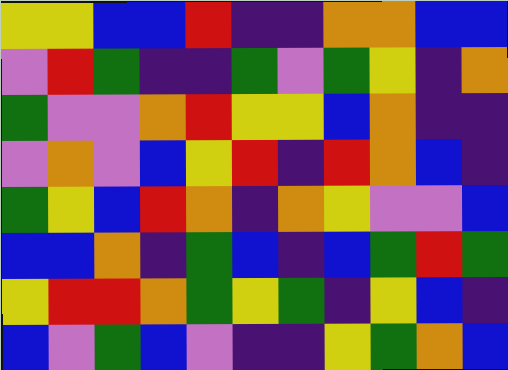[["yellow", "yellow", "blue", "blue", "red", "indigo", "indigo", "orange", "orange", "blue", "blue"], ["violet", "red", "green", "indigo", "indigo", "green", "violet", "green", "yellow", "indigo", "orange"], ["green", "violet", "violet", "orange", "red", "yellow", "yellow", "blue", "orange", "indigo", "indigo"], ["violet", "orange", "violet", "blue", "yellow", "red", "indigo", "red", "orange", "blue", "indigo"], ["green", "yellow", "blue", "red", "orange", "indigo", "orange", "yellow", "violet", "violet", "blue"], ["blue", "blue", "orange", "indigo", "green", "blue", "indigo", "blue", "green", "red", "green"], ["yellow", "red", "red", "orange", "green", "yellow", "green", "indigo", "yellow", "blue", "indigo"], ["blue", "violet", "green", "blue", "violet", "indigo", "indigo", "yellow", "green", "orange", "blue"]]